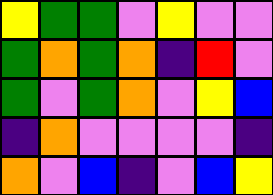[["yellow", "green", "green", "violet", "yellow", "violet", "violet"], ["green", "orange", "green", "orange", "indigo", "red", "violet"], ["green", "violet", "green", "orange", "violet", "yellow", "blue"], ["indigo", "orange", "violet", "violet", "violet", "violet", "indigo"], ["orange", "violet", "blue", "indigo", "violet", "blue", "yellow"]]